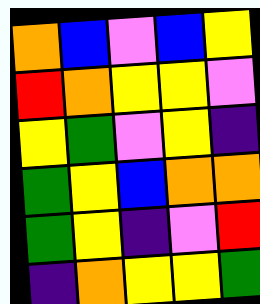[["orange", "blue", "violet", "blue", "yellow"], ["red", "orange", "yellow", "yellow", "violet"], ["yellow", "green", "violet", "yellow", "indigo"], ["green", "yellow", "blue", "orange", "orange"], ["green", "yellow", "indigo", "violet", "red"], ["indigo", "orange", "yellow", "yellow", "green"]]